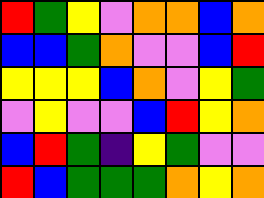[["red", "green", "yellow", "violet", "orange", "orange", "blue", "orange"], ["blue", "blue", "green", "orange", "violet", "violet", "blue", "red"], ["yellow", "yellow", "yellow", "blue", "orange", "violet", "yellow", "green"], ["violet", "yellow", "violet", "violet", "blue", "red", "yellow", "orange"], ["blue", "red", "green", "indigo", "yellow", "green", "violet", "violet"], ["red", "blue", "green", "green", "green", "orange", "yellow", "orange"]]